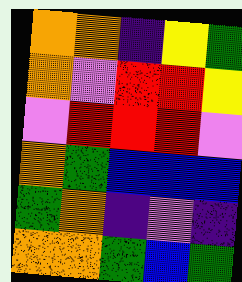[["orange", "orange", "indigo", "yellow", "green"], ["orange", "violet", "red", "red", "yellow"], ["violet", "red", "red", "red", "violet"], ["orange", "green", "blue", "blue", "blue"], ["green", "orange", "indigo", "violet", "indigo"], ["orange", "orange", "green", "blue", "green"]]